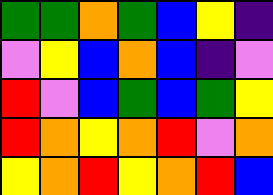[["green", "green", "orange", "green", "blue", "yellow", "indigo"], ["violet", "yellow", "blue", "orange", "blue", "indigo", "violet"], ["red", "violet", "blue", "green", "blue", "green", "yellow"], ["red", "orange", "yellow", "orange", "red", "violet", "orange"], ["yellow", "orange", "red", "yellow", "orange", "red", "blue"]]